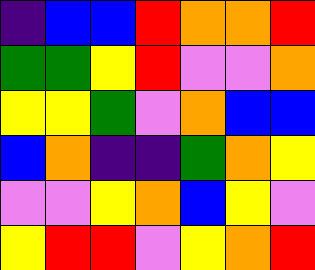[["indigo", "blue", "blue", "red", "orange", "orange", "red"], ["green", "green", "yellow", "red", "violet", "violet", "orange"], ["yellow", "yellow", "green", "violet", "orange", "blue", "blue"], ["blue", "orange", "indigo", "indigo", "green", "orange", "yellow"], ["violet", "violet", "yellow", "orange", "blue", "yellow", "violet"], ["yellow", "red", "red", "violet", "yellow", "orange", "red"]]